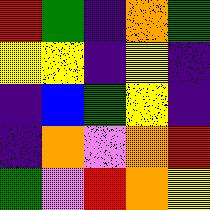[["red", "green", "indigo", "orange", "green"], ["yellow", "yellow", "indigo", "yellow", "indigo"], ["indigo", "blue", "green", "yellow", "indigo"], ["indigo", "orange", "violet", "orange", "red"], ["green", "violet", "red", "orange", "yellow"]]